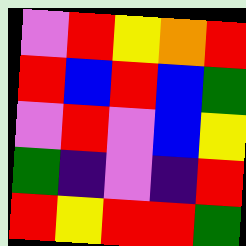[["violet", "red", "yellow", "orange", "red"], ["red", "blue", "red", "blue", "green"], ["violet", "red", "violet", "blue", "yellow"], ["green", "indigo", "violet", "indigo", "red"], ["red", "yellow", "red", "red", "green"]]